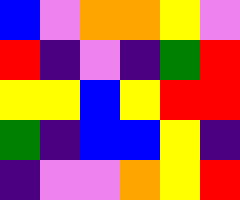[["blue", "violet", "orange", "orange", "yellow", "violet"], ["red", "indigo", "violet", "indigo", "green", "red"], ["yellow", "yellow", "blue", "yellow", "red", "red"], ["green", "indigo", "blue", "blue", "yellow", "indigo"], ["indigo", "violet", "violet", "orange", "yellow", "red"]]